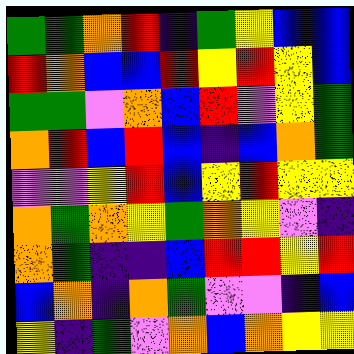[["green", "green", "orange", "red", "indigo", "green", "yellow", "blue", "blue"], ["red", "orange", "blue", "blue", "red", "yellow", "red", "yellow", "blue"], ["green", "green", "violet", "orange", "blue", "red", "violet", "yellow", "green"], ["orange", "red", "blue", "red", "blue", "indigo", "blue", "orange", "green"], ["violet", "violet", "yellow", "red", "blue", "yellow", "red", "yellow", "yellow"], ["orange", "green", "orange", "yellow", "green", "orange", "yellow", "violet", "indigo"], ["orange", "green", "indigo", "indigo", "blue", "red", "red", "yellow", "red"], ["blue", "orange", "indigo", "orange", "green", "violet", "violet", "indigo", "blue"], ["yellow", "indigo", "green", "violet", "orange", "blue", "orange", "yellow", "yellow"]]